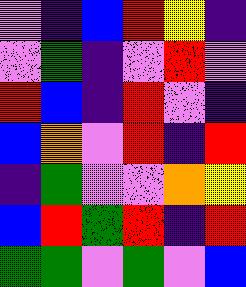[["violet", "indigo", "blue", "red", "yellow", "indigo"], ["violet", "green", "indigo", "violet", "red", "violet"], ["red", "blue", "indigo", "red", "violet", "indigo"], ["blue", "orange", "violet", "red", "indigo", "red"], ["indigo", "green", "violet", "violet", "orange", "yellow"], ["blue", "red", "green", "red", "indigo", "red"], ["green", "green", "violet", "green", "violet", "blue"]]